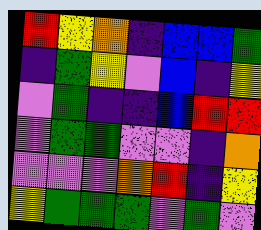[["red", "yellow", "orange", "indigo", "blue", "blue", "green"], ["indigo", "green", "yellow", "violet", "blue", "indigo", "yellow"], ["violet", "green", "indigo", "indigo", "blue", "red", "red"], ["violet", "green", "green", "violet", "violet", "indigo", "orange"], ["violet", "violet", "violet", "orange", "red", "indigo", "yellow"], ["yellow", "green", "green", "green", "violet", "green", "violet"]]